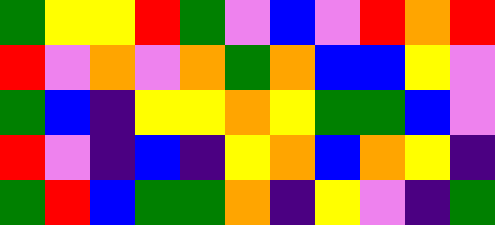[["green", "yellow", "yellow", "red", "green", "violet", "blue", "violet", "red", "orange", "red"], ["red", "violet", "orange", "violet", "orange", "green", "orange", "blue", "blue", "yellow", "violet"], ["green", "blue", "indigo", "yellow", "yellow", "orange", "yellow", "green", "green", "blue", "violet"], ["red", "violet", "indigo", "blue", "indigo", "yellow", "orange", "blue", "orange", "yellow", "indigo"], ["green", "red", "blue", "green", "green", "orange", "indigo", "yellow", "violet", "indigo", "green"]]